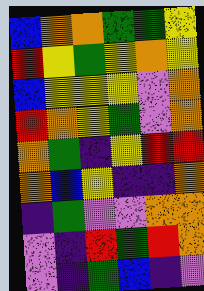[["blue", "orange", "orange", "green", "green", "yellow"], ["red", "yellow", "green", "yellow", "orange", "yellow"], ["blue", "yellow", "yellow", "yellow", "violet", "orange"], ["red", "orange", "yellow", "green", "violet", "orange"], ["orange", "green", "indigo", "yellow", "red", "red"], ["orange", "blue", "yellow", "indigo", "indigo", "orange"], ["indigo", "green", "violet", "violet", "orange", "orange"], ["violet", "indigo", "red", "green", "red", "orange"], ["violet", "indigo", "green", "blue", "indigo", "violet"]]